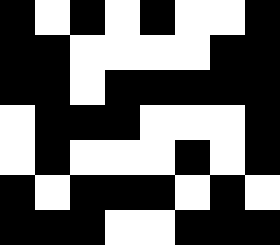[["black", "white", "black", "white", "black", "white", "white", "black"], ["black", "black", "white", "white", "white", "white", "black", "black"], ["black", "black", "white", "black", "black", "black", "black", "black"], ["white", "black", "black", "black", "white", "white", "white", "black"], ["white", "black", "white", "white", "white", "black", "white", "black"], ["black", "white", "black", "black", "black", "white", "black", "white"], ["black", "black", "black", "white", "white", "black", "black", "black"]]